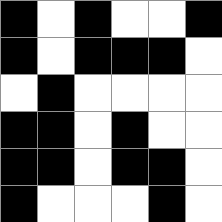[["black", "white", "black", "white", "white", "black"], ["black", "white", "black", "black", "black", "white"], ["white", "black", "white", "white", "white", "white"], ["black", "black", "white", "black", "white", "white"], ["black", "black", "white", "black", "black", "white"], ["black", "white", "white", "white", "black", "white"]]